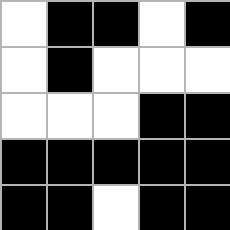[["white", "black", "black", "white", "black"], ["white", "black", "white", "white", "white"], ["white", "white", "white", "black", "black"], ["black", "black", "black", "black", "black"], ["black", "black", "white", "black", "black"]]